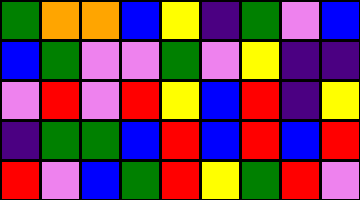[["green", "orange", "orange", "blue", "yellow", "indigo", "green", "violet", "blue"], ["blue", "green", "violet", "violet", "green", "violet", "yellow", "indigo", "indigo"], ["violet", "red", "violet", "red", "yellow", "blue", "red", "indigo", "yellow"], ["indigo", "green", "green", "blue", "red", "blue", "red", "blue", "red"], ["red", "violet", "blue", "green", "red", "yellow", "green", "red", "violet"]]